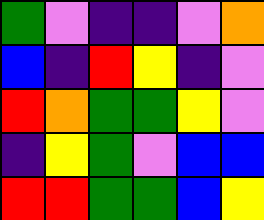[["green", "violet", "indigo", "indigo", "violet", "orange"], ["blue", "indigo", "red", "yellow", "indigo", "violet"], ["red", "orange", "green", "green", "yellow", "violet"], ["indigo", "yellow", "green", "violet", "blue", "blue"], ["red", "red", "green", "green", "blue", "yellow"]]